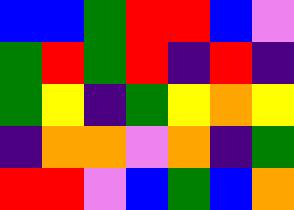[["blue", "blue", "green", "red", "red", "blue", "violet"], ["green", "red", "green", "red", "indigo", "red", "indigo"], ["green", "yellow", "indigo", "green", "yellow", "orange", "yellow"], ["indigo", "orange", "orange", "violet", "orange", "indigo", "green"], ["red", "red", "violet", "blue", "green", "blue", "orange"]]